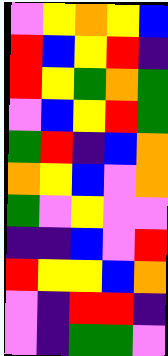[["violet", "yellow", "orange", "yellow", "blue"], ["red", "blue", "yellow", "red", "indigo"], ["red", "yellow", "green", "orange", "green"], ["violet", "blue", "yellow", "red", "green"], ["green", "red", "indigo", "blue", "orange"], ["orange", "yellow", "blue", "violet", "orange"], ["green", "violet", "yellow", "violet", "violet"], ["indigo", "indigo", "blue", "violet", "red"], ["red", "yellow", "yellow", "blue", "orange"], ["violet", "indigo", "red", "red", "indigo"], ["violet", "indigo", "green", "green", "violet"]]